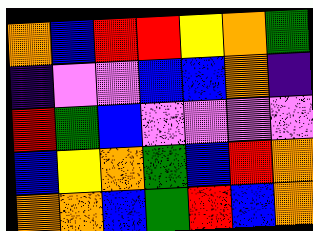[["orange", "blue", "red", "red", "yellow", "orange", "green"], ["indigo", "violet", "violet", "blue", "blue", "orange", "indigo"], ["red", "green", "blue", "violet", "violet", "violet", "violet"], ["blue", "yellow", "orange", "green", "blue", "red", "orange"], ["orange", "orange", "blue", "green", "red", "blue", "orange"]]